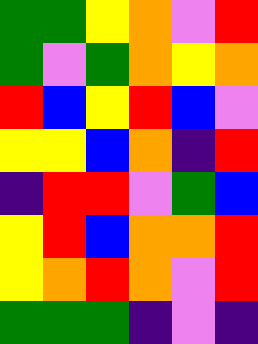[["green", "green", "yellow", "orange", "violet", "red"], ["green", "violet", "green", "orange", "yellow", "orange"], ["red", "blue", "yellow", "red", "blue", "violet"], ["yellow", "yellow", "blue", "orange", "indigo", "red"], ["indigo", "red", "red", "violet", "green", "blue"], ["yellow", "red", "blue", "orange", "orange", "red"], ["yellow", "orange", "red", "orange", "violet", "red"], ["green", "green", "green", "indigo", "violet", "indigo"]]